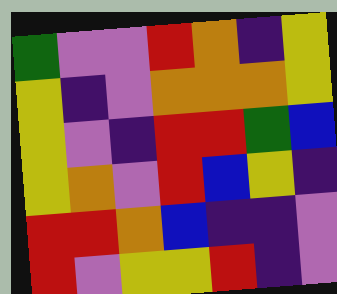[["green", "violet", "violet", "red", "orange", "indigo", "yellow"], ["yellow", "indigo", "violet", "orange", "orange", "orange", "yellow"], ["yellow", "violet", "indigo", "red", "red", "green", "blue"], ["yellow", "orange", "violet", "red", "blue", "yellow", "indigo"], ["red", "red", "orange", "blue", "indigo", "indigo", "violet"], ["red", "violet", "yellow", "yellow", "red", "indigo", "violet"]]